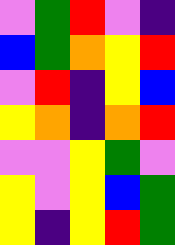[["violet", "green", "red", "violet", "indigo"], ["blue", "green", "orange", "yellow", "red"], ["violet", "red", "indigo", "yellow", "blue"], ["yellow", "orange", "indigo", "orange", "red"], ["violet", "violet", "yellow", "green", "violet"], ["yellow", "violet", "yellow", "blue", "green"], ["yellow", "indigo", "yellow", "red", "green"]]